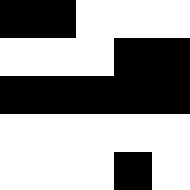[["black", "black", "white", "white", "white"], ["white", "white", "white", "black", "black"], ["black", "black", "black", "black", "black"], ["white", "white", "white", "white", "white"], ["white", "white", "white", "black", "white"]]